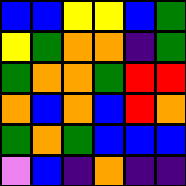[["blue", "blue", "yellow", "yellow", "blue", "green"], ["yellow", "green", "orange", "orange", "indigo", "green"], ["green", "orange", "orange", "green", "red", "red"], ["orange", "blue", "orange", "blue", "red", "orange"], ["green", "orange", "green", "blue", "blue", "blue"], ["violet", "blue", "indigo", "orange", "indigo", "indigo"]]